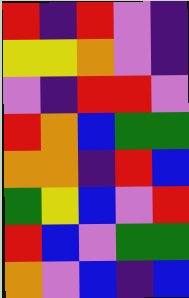[["red", "indigo", "red", "violet", "indigo"], ["yellow", "yellow", "orange", "violet", "indigo"], ["violet", "indigo", "red", "red", "violet"], ["red", "orange", "blue", "green", "green"], ["orange", "orange", "indigo", "red", "blue"], ["green", "yellow", "blue", "violet", "red"], ["red", "blue", "violet", "green", "green"], ["orange", "violet", "blue", "indigo", "blue"]]